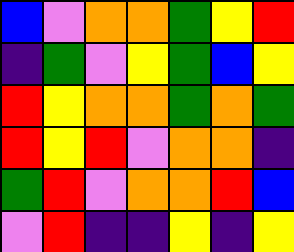[["blue", "violet", "orange", "orange", "green", "yellow", "red"], ["indigo", "green", "violet", "yellow", "green", "blue", "yellow"], ["red", "yellow", "orange", "orange", "green", "orange", "green"], ["red", "yellow", "red", "violet", "orange", "orange", "indigo"], ["green", "red", "violet", "orange", "orange", "red", "blue"], ["violet", "red", "indigo", "indigo", "yellow", "indigo", "yellow"]]